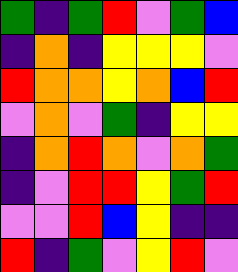[["green", "indigo", "green", "red", "violet", "green", "blue"], ["indigo", "orange", "indigo", "yellow", "yellow", "yellow", "violet"], ["red", "orange", "orange", "yellow", "orange", "blue", "red"], ["violet", "orange", "violet", "green", "indigo", "yellow", "yellow"], ["indigo", "orange", "red", "orange", "violet", "orange", "green"], ["indigo", "violet", "red", "red", "yellow", "green", "red"], ["violet", "violet", "red", "blue", "yellow", "indigo", "indigo"], ["red", "indigo", "green", "violet", "yellow", "red", "violet"]]